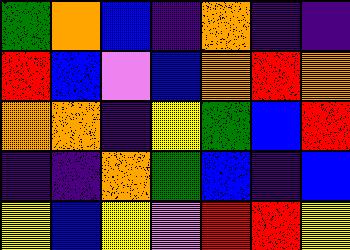[["green", "orange", "blue", "indigo", "orange", "indigo", "indigo"], ["red", "blue", "violet", "blue", "orange", "red", "orange"], ["orange", "orange", "indigo", "yellow", "green", "blue", "red"], ["indigo", "indigo", "orange", "green", "blue", "indigo", "blue"], ["yellow", "blue", "yellow", "violet", "red", "red", "yellow"]]